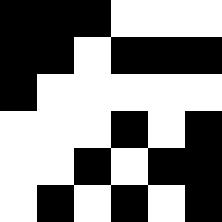[["black", "black", "black", "white", "white", "white"], ["black", "black", "white", "black", "black", "black"], ["black", "white", "white", "white", "white", "white"], ["white", "white", "white", "black", "white", "black"], ["white", "white", "black", "white", "black", "black"], ["white", "black", "white", "black", "white", "black"]]